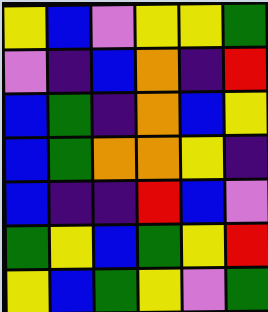[["yellow", "blue", "violet", "yellow", "yellow", "green"], ["violet", "indigo", "blue", "orange", "indigo", "red"], ["blue", "green", "indigo", "orange", "blue", "yellow"], ["blue", "green", "orange", "orange", "yellow", "indigo"], ["blue", "indigo", "indigo", "red", "blue", "violet"], ["green", "yellow", "blue", "green", "yellow", "red"], ["yellow", "blue", "green", "yellow", "violet", "green"]]